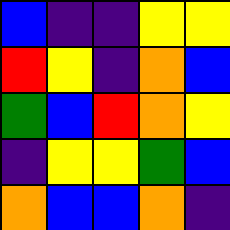[["blue", "indigo", "indigo", "yellow", "yellow"], ["red", "yellow", "indigo", "orange", "blue"], ["green", "blue", "red", "orange", "yellow"], ["indigo", "yellow", "yellow", "green", "blue"], ["orange", "blue", "blue", "orange", "indigo"]]